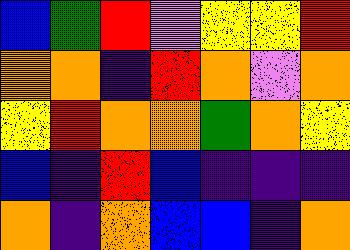[["blue", "green", "red", "violet", "yellow", "yellow", "red"], ["orange", "orange", "indigo", "red", "orange", "violet", "orange"], ["yellow", "red", "orange", "orange", "green", "orange", "yellow"], ["blue", "indigo", "red", "blue", "indigo", "indigo", "indigo"], ["orange", "indigo", "orange", "blue", "blue", "indigo", "orange"]]